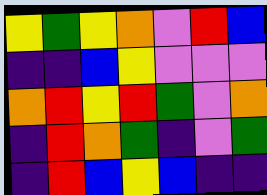[["yellow", "green", "yellow", "orange", "violet", "red", "blue"], ["indigo", "indigo", "blue", "yellow", "violet", "violet", "violet"], ["orange", "red", "yellow", "red", "green", "violet", "orange"], ["indigo", "red", "orange", "green", "indigo", "violet", "green"], ["indigo", "red", "blue", "yellow", "blue", "indigo", "indigo"]]